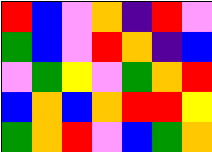[["red", "blue", "violet", "orange", "indigo", "red", "violet"], ["green", "blue", "violet", "red", "orange", "indigo", "blue"], ["violet", "green", "yellow", "violet", "green", "orange", "red"], ["blue", "orange", "blue", "orange", "red", "red", "yellow"], ["green", "orange", "red", "violet", "blue", "green", "orange"]]